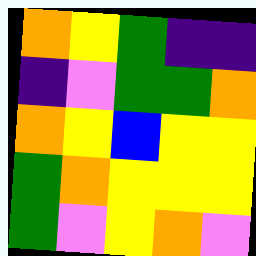[["orange", "yellow", "green", "indigo", "indigo"], ["indigo", "violet", "green", "green", "orange"], ["orange", "yellow", "blue", "yellow", "yellow"], ["green", "orange", "yellow", "yellow", "yellow"], ["green", "violet", "yellow", "orange", "violet"]]